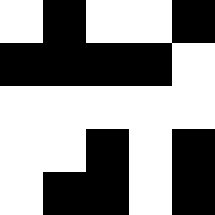[["white", "black", "white", "white", "black"], ["black", "black", "black", "black", "white"], ["white", "white", "white", "white", "white"], ["white", "white", "black", "white", "black"], ["white", "black", "black", "white", "black"]]